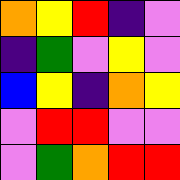[["orange", "yellow", "red", "indigo", "violet"], ["indigo", "green", "violet", "yellow", "violet"], ["blue", "yellow", "indigo", "orange", "yellow"], ["violet", "red", "red", "violet", "violet"], ["violet", "green", "orange", "red", "red"]]